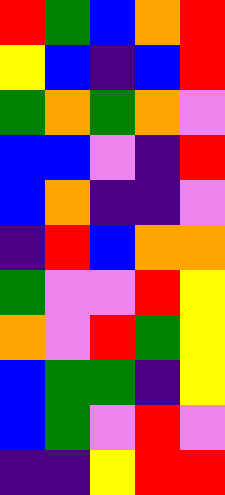[["red", "green", "blue", "orange", "red"], ["yellow", "blue", "indigo", "blue", "red"], ["green", "orange", "green", "orange", "violet"], ["blue", "blue", "violet", "indigo", "red"], ["blue", "orange", "indigo", "indigo", "violet"], ["indigo", "red", "blue", "orange", "orange"], ["green", "violet", "violet", "red", "yellow"], ["orange", "violet", "red", "green", "yellow"], ["blue", "green", "green", "indigo", "yellow"], ["blue", "green", "violet", "red", "violet"], ["indigo", "indigo", "yellow", "red", "red"]]